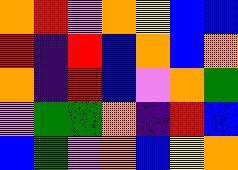[["orange", "red", "violet", "orange", "yellow", "blue", "blue"], ["red", "indigo", "red", "blue", "orange", "blue", "orange"], ["orange", "indigo", "red", "blue", "violet", "orange", "green"], ["violet", "green", "green", "orange", "indigo", "red", "blue"], ["blue", "green", "violet", "orange", "blue", "yellow", "orange"]]